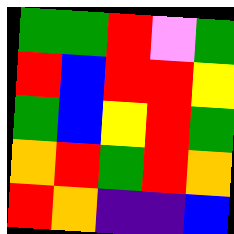[["green", "green", "red", "violet", "green"], ["red", "blue", "red", "red", "yellow"], ["green", "blue", "yellow", "red", "green"], ["orange", "red", "green", "red", "orange"], ["red", "orange", "indigo", "indigo", "blue"]]